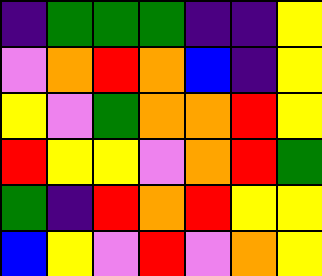[["indigo", "green", "green", "green", "indigo", "indigo", "yellow"], ["violet", "orange", "red", "orange", "blue", "indigo", "yellow"], ["yellow", "violet", "green", "orange", "orange", "red", "yellow"], ["red", "yellow", "yellow", "violet", "orange", "red", "green"], ["green", "indigo", "red", "orange", "red", "yellow", "yellow"], ["blue", "yellow", "violet", "red", "violet", "orange", "yellow"]]